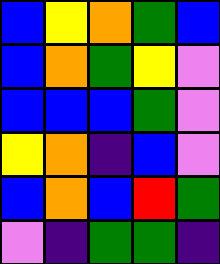[["blue", "yellow", "orange", "green", "blue"], ["blue", "orange", "green", "yellow", "violet"], ["blue", "blue", "blue", "green", "violet"], ["yellow", "orange", "indigo", "blue", "violet"], ["blue", "orange", "blue", "red", "green"], ["violet", "indigo", "green", "green", "indigo"]]